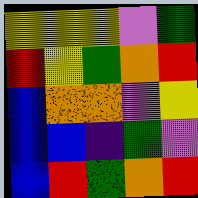[["yellow", "yellow", "yellow", "violet", "green"], ["red", "yellow", "green", "orange", "red"], ["blue", "orange", "orange", "violet", "yellow"], ["blue", "blue", "indigo", "green", "violet"], ["blue", "red", "green", "orange", "red"]]